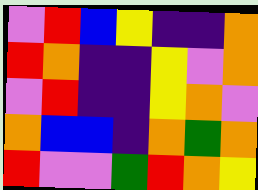[["violet", "red", "blue", "yellow", "indigo", "indigo", "orange"], ["red", "orange", "indigo", "indigo", "yellow", "violet", "orange"], ["violet", "red", "indigo", "indigo", "yellow", "orange", "violet"], ["orange", "blue", "blue", "indigo", "orange", "green", "orange"], ["red", "violet", "violet", "green", "red", "orange", "yellow"]]